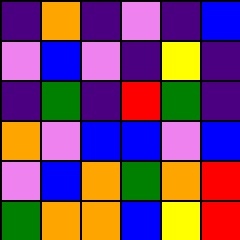[["indigo", "orange", "indigo", "violet", "indigo", "blue"], ["violet", "blue", "violet", "indigo", "yellow", "indigo"], ["indigo", "green", "indigo", "red", "green", "indigo"], ["orange", "violet", "blue", "blue", "violet", "blue"], ["violet", "blue", "orange", "green", "orange", "red"], ["green", "orange", "orange", "blue", "yellow", "red"]]